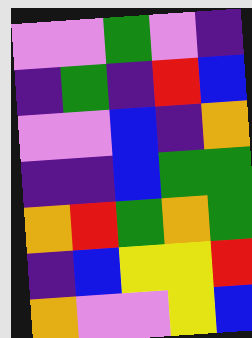[["violet", "violet", "green", "violet", "indigo"], ["indigo", "green", "indigo", "red", "blue"], ["violet", "violet", "blue", "indigo", "orange"], ["indigo", "indigo", "blue", "green", "green"], ["orange", "red", "green", "orange", "green"], ["indigo", "blue", "yellow", "yellow", "red"], ["orange", "violet", "violet", "yellow", "blue"]]